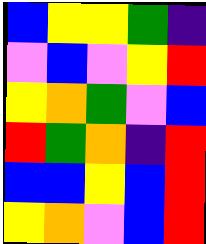[["blue", "yellow", "yellow", "green", "indigo"], ["violet", "blue", "violet", "yellow", "red"], ["yellow", "orange", "green", "violet", "blue"], ["red", "green", "orange", "indigo", "red"], ["blue", "blue", "yellow", "blue", "red"], ["yellow", "orange", "violet", "blue", "red"]]